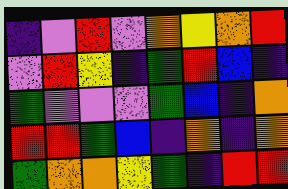[["indigo", "violet", "red", "violet", "orange", "yellow", "orange", "red"], ["violet", "red", "yellow", "indigo", "green", "red", "blue", "indigo"], ["green", "violet", "violet", "violet", "green", "blue", "indigo", "orange"], ["red", "red", "green", "blue", "indigo", "orange", "indigo", "orange"], ["green", "orange", "orange", "yellow", "green", "indigo", "red", "red"]]